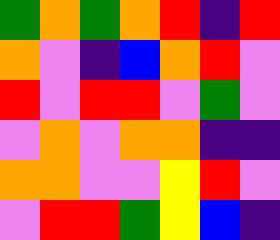[["green", "orange", "green", "orange", "red", "indigo", "red"], ["orange", "violet", "indigo", "blue", "orange", "red", "violet"], ["red", "violet", "red", "red", "violet", "green", "violet"], ["violet", "orange", "violet", "orange", "orange", "indigo", "indigo"], ["orange", "orange", "violet", "violet", "yellow", "red", "violet"], ["violet", "red", "red", "green", "yellow", "blue", "indigo"]]